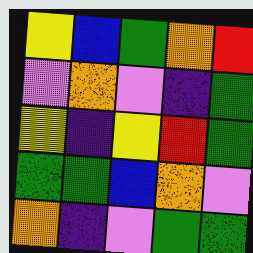[["yellow", "blue", "green", "orange", "red"], ["violet", "orange", "violet", "indigo", "green"], ["yellow", "indigo", "yellow", "red", "green"], ["green", "green", "blue", "orange", "violet"], ["orange", "indigo", "violet", "green", "green"]]